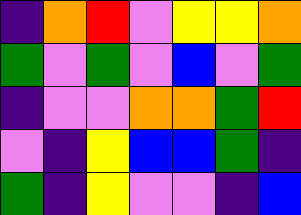[["indigo", "orange", "red", "violet", "yellow", "yellow", "orange"], ["green", "violet", "green", "violet", "blue", "violet", "green"], ["indigo", "violet", "violet", "orange", "orange", "green", "red"], ["violet", "indigo", "yellow", "blue", "blue", "green", "indigo"], ["green", "indigo", "yellow", "violet", "violet", "indigo", "blue"]]